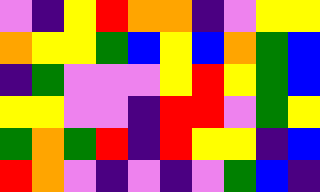[["violet", "indigo", "yellow", "red", "orange", "orange", "indigo", "violet", "yellow", "yellow"], ["orange", "yellow", "yellow", "green", "blue", "yellow", "blue", "orange", "green", "blue"], ["indigo", "green", "violet", "violet", "violet", "yellow", "red", "yellow", "green", "blue"], ["yellow", "yellow", "violet", "violet", "indigo", "red", "red", "violet", "green", "yellow"], ["green", "orange", "green", "red", "indigo", "red", "yellow", "yellow", "indigo", "blue"], ["red", "orange", "violet", "indigo", "violet", "indigo", "violet", "green", "blue", "indigo"]]